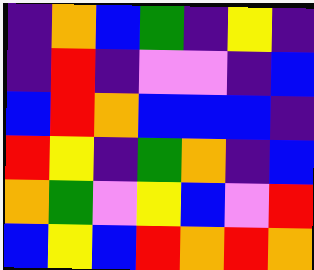[["indigo", "orange", "blue", "green", "indigo", "yellow", "indigo"], ["indigo", "red", "indigo", "violet", "violet", "indigo", "blue"], ["blue", "red", "orange", "blue", "blue", "blue", "indigo"], ["red", "yellow", "indigo", "green", "orange", "indigo", "blue"], ["orange", "green", "violet", "yellow", "blue", "violet", "red"], ["blue", "yellow", "blue", "red", "orange", "red", "orange"]]